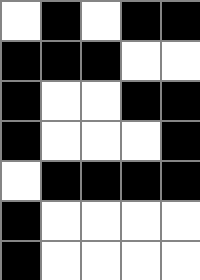[["white", "black", "white", "black", "black"], ["black", "black", "black", "white", "white"], ["black", "white", "white", "black", "black"], ["black", "white", "white", "white", "black"], ["white", "black", "black", "black", "black"], ["black", "white", "white", "white", "white"], ["black", "white", "white", "white", "white"]]